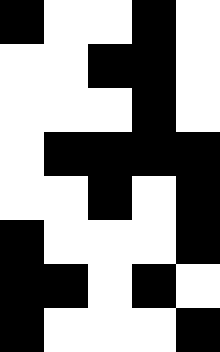[["black", "white", "white", "black", "white"], ["white", "white", "black", "black", "white"], ["white", "white", "white", "black", "white"], ["white", "black", "black", "black", "black"], ["white", "white", "black", "white", "black"], ["black", "white", "white", "white", "black"], ["black", "black", "white", "black", "white"], ["black", "white", "white", "white", "black"]]